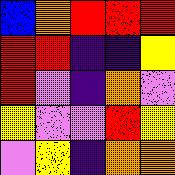[["blue", "orange", "red", "red", "red"], ["red", "red", "indigo", "indigo", "yellow"], ["red", "violet", "indigo", "orange", "violet"], ["yellow", "violet", "violet", "red", "yellow"], ["violet", "yellow", "indigo", "orange", "orange"]]